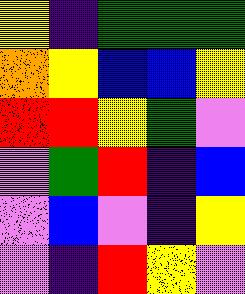[["yellow", "indigo", "green", "green", "green"], ["orange", "yellow", "blue", "blue", "yellow"], ["red", "red", "yellow", "green", "violet"], ["violet", "green", "red", "indigo", "blue"], ["violet", "blue", "violet", "indigo", "yellow"], ["violet", "indigo", "red", "yellow", "violet"]]